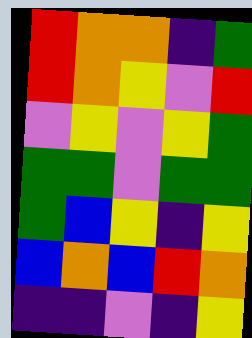[["red", "orange", "orange", "indigo", "green"], ["red", "orange", "yellow", "violet", "red"], ["violet", "yellow", "violet", "yellow", "green"], ["green", "green", "violet", "green", "green"], ["green", "blue", "yellow", "indigo", "yellow"], ["blue", "orange", "blue", "red", "orange"], ["indigo", "indigo", "violet", "indigo", "yellow"]]